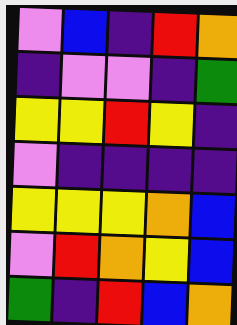[["violet", "blue", "indigo", "red", "orange"], ["indigo", "violet", "violet", "indigo", "green"], ["yellow", "yellow", "red", "yellow", "indigo"], ["violet", "indigo", "indigo", "indigo", "indigo"], ["yellow", "yellow", "yellow", "orange", "blue"], ["violet", "red", "orange", "yellow", "blue"], ["green", "indigo", "red", "blue", "orange"]]